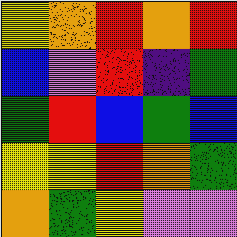[["yellow", "orange", "red", "orange", "red"], ["blue", "violet", "red", "indigo", "green"], ["green", "red", "blue", "green", "blue"], ["yellow", "yellow", "red", "orange", "green"], ["orange", "green", "yellow", "violet", "violet"]]